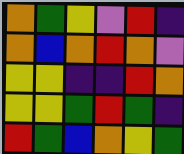[["orange", "green", "yellow", "violet", "red", "indigo"], ["orange", "blue", "orange", "red", "orange", "violet"], ["yellow", "yellow", "indigo", "indigo", "red", "orange"], ["yellow", "yellow", "green", "red", "green", "indigo"], ["red", "green", "blue", "orange", "yellow", "green"]]